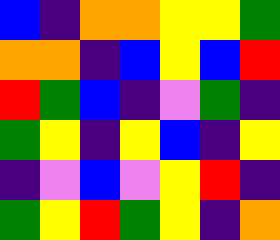[["blue", "indigo", "orange", "orange", "yellow", "yellow", "green"], ["orange", "orange", "indigo", "blue", "yellow", "blue", "red"], ["red", "green", "blue", "indigo", "violet", "green", "indigo"], ["green", "yellow", "indigo", "yellow", "blue", "indigo", "yellow"], ["indigo", "violet", "blue", "violet", "yellow", "red", "indigo"], ["green", "yellow", "red", "green", "yellow", "indigo", "orange"]]